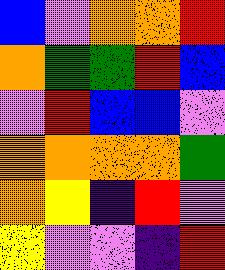[["blue", "violet", "orange", "orange", "red"], ["orange", "green", "green", "red", "blue"], ["violet", "red", "blue", "blue", "violet"], ["orange", "orange", "orange", "orange", "green"], ["orange", "yellow", "indigo", "red", "violet"], ["yellow", "violet", "violet", "indigo", "red"]]